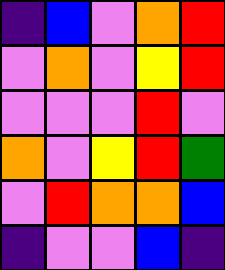[["indigo", "blue", "violet", "orange", "red"], ["violet", "orange", "violet", "yellow", "red"], ["violet", "violet", "violet", "red", "violet"], ["orange", "violet", "yellow", "red", "green"], ["violet", "red", "orange", "orange", "blue"], ["indigo", "violet", "violet", "blue", "indigo"]]